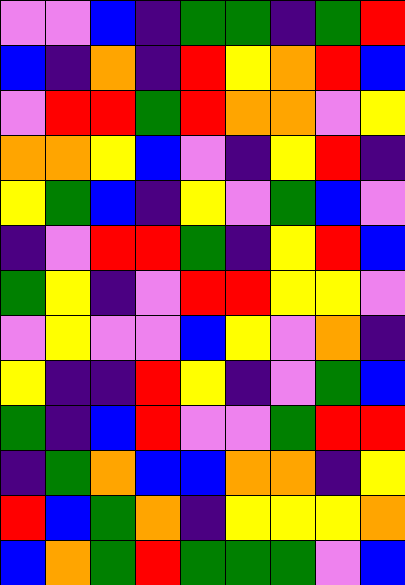[["violet", "violet", "blue", "indigo", "green", "green", "indigo", "green", "red"], ["blue", "indigo", "orange", "indigo", "red", "yellow", "orange", "red", "blue"], ["violet", "red", "red", "green", "red", "orange", "orange", "violet", "yellow"], ["orange", "orange", "yellow", "blue", "violet", "indigo", "yellow", "red", "indigo"], ["yellow", "green", "blue", "indigo", "yellow", "violet", "green", "blue", "violet"], ["indigo", "violet", "red", "red", "green", "indigo", "yellow", "red", "blue"], ["green", "yellow", "indigo", "violet", "red", "red", "yellow", "yellow", "violet"], ["violet", "yellow", "violet", "violet", "blue", "yellow", "violet", "orange", "indigo"], ["yellow", "indigo", "indigo", "red", "yellow", "indigo", "violet", "green", "blue"], ["green", "indigo", "blue", "red", "violet", "violet", "green", "red", "red"], ["indigo", "green", "orange", "blue", "blue", "orange", "orange", "indigo", "yellow"], ["red", "blue", "green", "orange", "indigo", "yellow", "yellow", "yellow", "orange"], ["blue", "orange", "green", "red", "green", "green", "green", "violet", "blue"]]